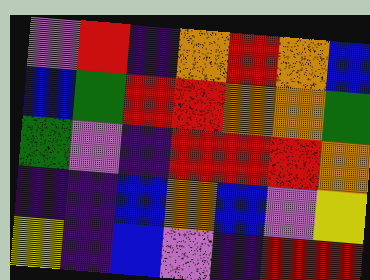[["violet", "red", "indigo", "orange", "red", "orange", "blue"], ["blue", "green", "red", "red", "orange", "orange", "green"], ["green", "violet", "indigo", "red", "red", "red", "orange"], ["indigo", "indigo", "blue", "orange", "blue", "violet", "yellow"], ["yellow", "indigo", "blue", "violet", "indigo", "red", "red"]]